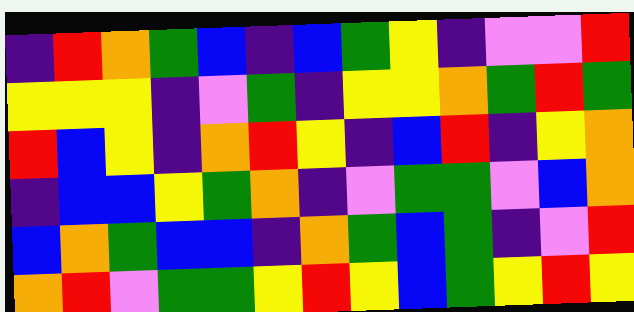[["indigo", "red", "orange", "green", "blue", "indigo", "blue", "green", "yellow", "indigo", "violet", "violet", "red"], ["yellow", "yellow", "yellow", "indigo", "violet", "green", "indigo", "yellow", "yellow", "orange", "green", "red", "green"], ["red", "blue", "yellow", "indigo", "orange", "red", "yellow", "indigo", "blue", "red", "indigo", "yellow", "orange"], ["indigo", "blue", "blue", "yellow", "green", "orange", "indigo", "violet", "green", "green", "violet", "blue", "orange"], ["blue", "orange", "green", "blue", "blue", "indigo", "orange", "green", "blue", "green", "indigo", "violet", "red"], ["orange", "red", "violet", "green", "green", "yellow", "red", "yellow", "blue", "green", "yellow", "red", "yellow"]]